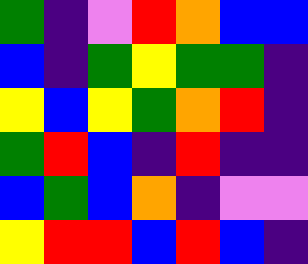[["green", "indigo", "violet", "red", "orange", "blue", "blue"], ["blue", "indigo", "green", "yellow", "green", "green", "indigo"], ["yellow", "blue", "yellow", "green", "orange", "red", "indigo"], ["green", "red", "blue", "indigo", "red", "indigo", "indigo"], ["blue", "green", "blue", "orange", "indigo", "violet", "violet"], ["yellow", "red", "red", "blue", "red", "blue", "indigo"]]